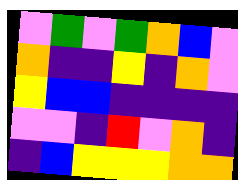[["violet", "green", "violet", "green", "orange", "blue", "violet"], ["orange", "indigo", "indigo", "yellow", "indigo", "orange", "violet"], ["yellow", "blue", "blue", "indigo", "indigo", "indigo", "indigo"], ["violet", "violet", "indigo", "red", "violet", "orange", "indigo"], ["indigo", "blue", "yellow", "yellow", "yellow", "orange", "orange"]]